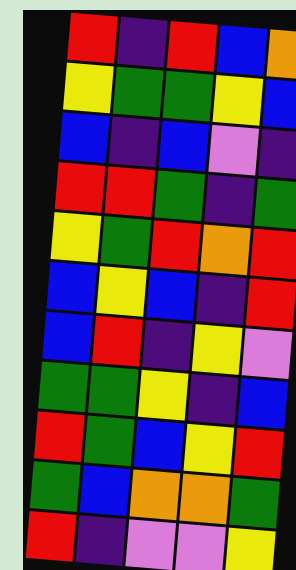[["red", "indigo", "red", "blue", "orange"], ["yellow", "green", "green", "yellow", "blue"], ["blue", "indigo", "blue", "violet", "indigo"], ["red", "red", "green", "indigo", "green"], ["yellow", "green", "red", "orange", "red"], ["blue", "yellow", "blue", "indigo", "red"], ["blue", "red", "indigo", "yellow", "violet"], ["green", "green", "yellow", "indigo", "blue"], ["red", "green", "blue", "yellow", "red"], ["green", "blue", "orange", "orange", "green"], ["red", "indigo", "violet", "violet", "yellow"]]